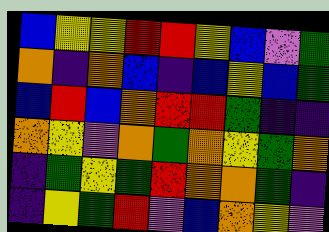[["blue", "yellow", "yellow", "red", "red", "yellow", "blue", "violet", "green"], ["orange", "indigo", "orange", "blue", "indigo", "blue", "yellow", "blue", "green"], ["blue", "red", "blue", "orange", "red", "red", "green", "indigo", "indigo"], ["orange", "yellow", "violet", "orange", "green", "orange", "yellow", "green", "orange"], ["indigo", "green", "yellow", "green", "red", "orange", "orange", "green", "indigo"], ["indigo", "yellow", "green", "red", "violet", "blue", "orange", "yellow", "violet"]]